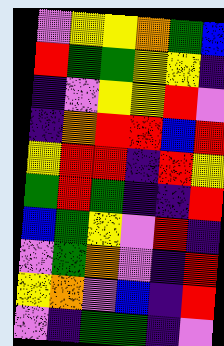[["violet", "yellow", "yellow", "orange", "green", "blue"], ["red", "green", "green", "yellow", "yellow", "indigo"], ["indigo", "violet", "yellow", "yellow", "red", "violet"], ["indigo", "orange", "red", "red", "blue", "red"], ["yellow", "red", "red", "indigo", "red", "yellow"], ["green", "red", "green", "indigo", "indigo", "red"], ["blue", "green", "yellow", "violet", "red", "indigo"], ["violet", "green", "orange", "violet", "indigo", "red"], ["yellow", "orange", "violet", "blue", "indigo", "red"], ["violet", "indigo", "green", "green", "indigo", "violet"]]